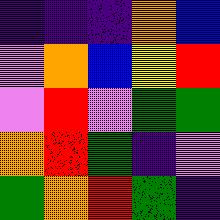[["indigo", "indigo", "indigo", "orange", "blue"], ["violet", "orange", "blue", "yellow", "red"], ["violet", "red", "violet", "green", "green"], ["orange", "red", "green", "indigo", "violet"], ["green", "orange", "red", "green", "indigo"]]